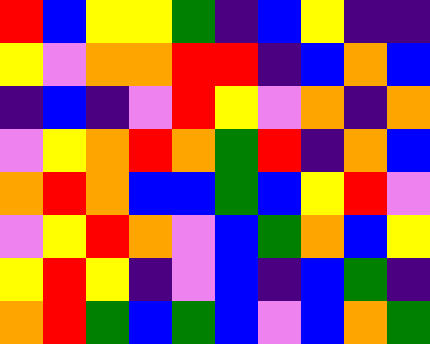[["red", "blue", "yellow", "yellow", "green", "indigo", "blue", "yellow", "indigo", "indigo"], ["yellow", "violet", "orange", "orange", "red", "red", "indigo", "blue", "orange", "blue"], ["indigo", "blue", "indigo", "violet", "red", "yellow", "violet", "orange", "indigo", "orange"], ["violet", "yellow", "orange", "red", "orange", "green", "red", "indigo", "orange", "blue"], ["orange", "red", "orange", "blue", "blue", "green", "blue", "yellow", "red", "violet"], ["violet", "yellow", "red", "orange", "violet", "blue", "green", "orange", "blue", "yellow"], ["yellow", "red", "yellow", "indigo", "violet", "blue", "indigo", "blue", "green", "indigo"], ["orange", "red", "green", "blue", "green", "blue", "violet", "blue", "orange", "green"]]